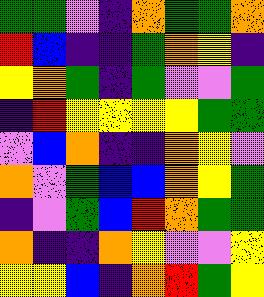[["green", "green", "violet", "indigo", "orange", "green", "green", "orange"], ["red", "blue", "indigo", "indigo", "green", "orange", "yellow", "indigo"], ["yellow", "orange", "green", "indigo", "green", "violet", "violet", "green"], ["indigo", "red", "yellow", "yellow", "yellow", "yellow", "green", "green"], ["violet", "blue", "orange", "indigo", "indigo", "orange", "yellow", "violet"], ["orange", "violet", "green", "blue", "blue", "orange", "yellow", "green"], ["indigo", "violet", "green", "blue", "red", "orange", "green", "green"], ["orange", "indigo", "indigo", "orange", "yellow", "violet", "violet", "yellow"], ["yellow", "yellow", "blue", "indigo", "orange", "red", "green", "yellow"]]